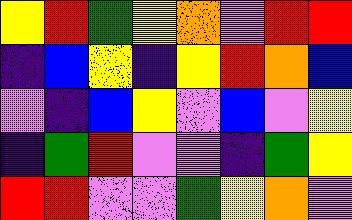[["yellow", "red", "green", "yellow", "orange", "violet", "red", "red"], ["indigo", "blue", "yellow", "indigo", "yellow", "red", "orange", "blue"], ["violet", "indigo", "blue", "yellow", "violet", "blue", "violet", "yellow"], ["indigo", "green", "red", "violet", "violet", "indigo", "green", "yellow"], ["red", "red", "violet", "violet", "green", "yellow", "orange", "violet"]]